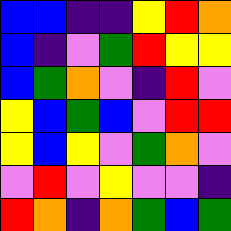[["blue", "blue", "indigo", "indigo", "yellow", "red", "orange"], ["blue", "indigo", "violet", "green", "red", "yellow", "yellow"], ["blue", "green", "orange", "violet", "indigo", "red", "violet"], ["yellow", "blue", "green", "blue", "violet", "red", "red"], ["yellow", "blue", "yellow", "violet", "green", "orange", "violet"], ["violet", "red", "violet", "yellow", "violet", "violet", "indigo"], ["red", "orange", "indigo", "orange", "green", "blue", "green"]]